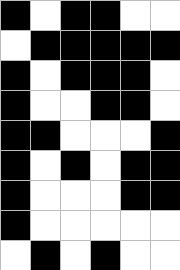[["black", "white", "black", "black", "white", "white"], ["white", "black", "black", "black", "black", "black"], ["black", "white", "black", "black", "black", "white"], ["black", "white", "white", "black", "black", "white"], ["black", "black", "white", "white", "white", "black"], ["black", "white", "black", "white", "black", "black"], ["black", "white", "white", "white", "black", "black"], ["black", "white", "white", "white", "white", "white"], ["white", "black", "white", "black", "white", "white"]]